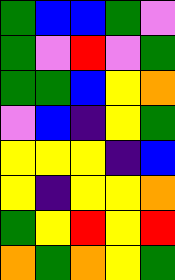[["green", "blue", "blue", "green", "violet"], ["green", "violet", "red", "violet", "green"], ["green", "green", "blue", "yellow", "orange"], ["violet", "blue", "indigo", "yellow", "green"], ["yellow", "yellow", "yellow", "indigo", "blue"], ["yellow", "indigo", "yellow", "yellow", "orange"], ["green", "yellow", "red", "yellow", "red"], ["orange", "green", "orange", "yellow", "green"]]